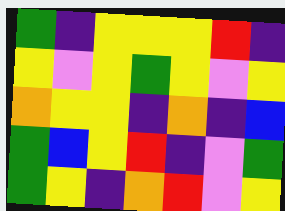[["green", "indigo", "yellow", "yellow", "yellow", "red", "indigo"], ["yellow", "violet", "yellow", "green", "yellow", "violet", "yellow"], ["orange", "yellow", "yellow", "indigo", "orange", "indigo", "blue"], ["green", "blue", "yellow", "red", "indigo", "violet", "green"], ["green", "yellow", "indigo", "orange", "red", "violet", "yellow"]]